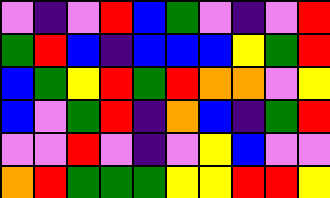[["violet", "indigo", "violet", "red", "blue", "green", "violet", "indigo", "violet", "red"], ["green", "red", "blue", "indigo", "blue", "blue", "blue", "yellow", "green", "red"], ["blue", "green", "yellow", "red", "green", "red", "orange", "orange", "violet", "yellow"], ["blue", "violet", "green", "red", "indigo", "orange", "blue", "indigo", "green", "red"], ["violet", "violet", "red", "violet", "indigo", "violet", "yellow", "blue", "violet", "violet"], ["orange", "red", "green", "green", "green", "yellow", "yellow", "red", "red", "yellow"]]